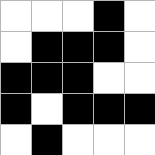[["white", "white", "white", "black", "white"], ["white", "black", "black", "black", "white"], ["black", "black", "black", "white", "white"], ["black", "white", "black", "black", "black"], ["white", "black", "white", "white", "white"]]